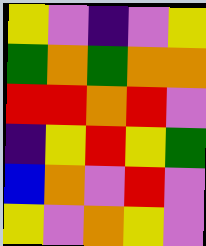[["yellow", "violet", "indigo", "violet", "yellow"], ["green", "orange", "green", "orange", "orange"], ["red", "red", "orange", "red", "violet"], ["indigo", "yellow", "red", "yellow", "green"], ["blue", "orange", "violet", "red", "violet"], ["yellow", "violet", "orange", "yellow", "violet"]]